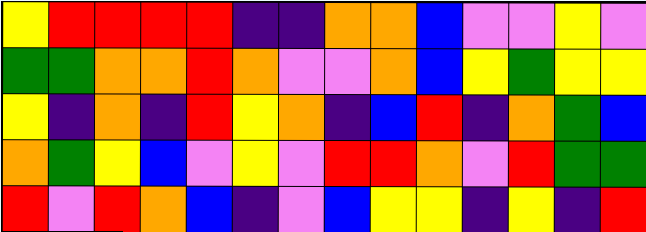[["yellow", "red", "red", "red", "red", "indigo", "indigo", "orange", "orange", "blue", "violet", "violet", "yellow", "violet"], ["green", "green", "orange", "orange", "red", "orange", "violet", "violet", "orange", "blue", "yellow", "green", "yellow", "yellow"], ["yellow", "indigo", "orange", "indigo", "red", "yellow", "orange", "indigo", "blue", "red", "indigo", "orange", "green", "blue"], ["orange", "green", "yellow", "blue", "violet", "yellow", "violet", "red", "red", "orange", "violet", "red", "green", "green"], ["red", "violet", "red", "orange", "blue", "indigo", "violet", "blue", "yellow", "yellow", "indigo", "yellow", "indigo", "red"]]